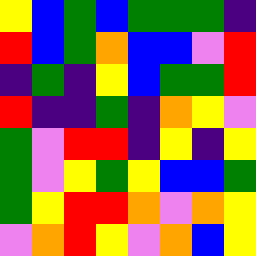[["yellow", "blue", "green", "blue", "green", "green", "green", "indigo"], ["red", "blue", "green", "orange", "blue", "blue", "violet", "red"], ["indigo", "green", "indigo", "yellow", "blue", "green", "green", "red"], ["red", "indigo", "indigo", "green", "indigo", "orange", "yellow", "violet"], ["green", "violet", "red", "red", "indigo", "yellow", "indigo", "yellow"], ["green", "violet", "yellow", "green", "yellow", "blue", "blue", "green"], ["green", "yellow", "red", "red", "orange", "violet", "orange", "yellow"], ["violet", "orange", "red", "yellow", "violet", "orange", "blue", "yellow"]]